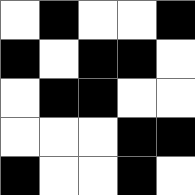[["white", "black", "white", "white", "black"], ["black", "white", "black", "black", "white"], ["white", "black", "black", "white", "white"], ["white", "white", "white", "black", "black"], ["black", "white", "white", "black", "white"]]